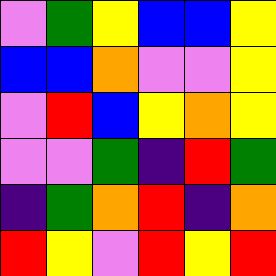[["violet", "green", "yellow", "blue", "blue", "yellow"], ["blue", "blue", "orange", "violet", "violet", "yellow"], ["violet", "red", "blue", "yellow", "orange", "yellow"], ["violet", "violet", "green", "indigo", "red", "green"], ["indigo", "green", "orange", "red", "indigo", "orange"], ["red", "yellow", "violet", "red", "yellow", "red"]]